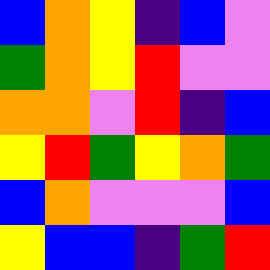[["blue", "orange", "yellow", "indigo", "blue", "violet"], ["green", "orange", "yellow", "red", "violet", "violet"], ["orange", "orange", "violet", "red", "indigo", "blue"], ["yellow", "red", "green", "yellow", "orange", "green"], ["blue", "orange", "violet", "violet", "violet", "blue"], ["yellow", "blue", "blue", "indigo", "green", "red"]]